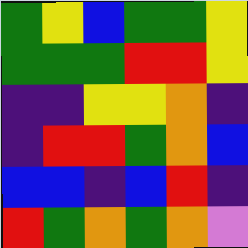[["green", "yellow", "blue", "green", "green", "yellow"], ["green", "green", "green", "red", "red", "yellow"], ["indigo", "indigo", "yellow", "yellow", "orange", "indigo"], ["indigo", "red", "red", "green", "orange", "blue"], ["blue", "blue", "indigo", "blue", "red", "indigo"], ["red", "green", "orange", "green", "orange", "violet"]]